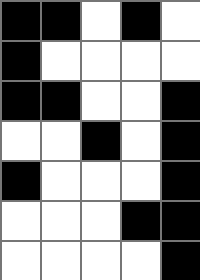[["black", "black", "white", "black", "white"], ["black", "white", "white", "white", "white"], ["black", "black", "white", "white", "black"], ["white", "white", "black", "white", "black"], ["black", "white", "white", "white", "black"], ["white", "white", "white", "black", "black"], ["white", "white", "white", "white", "black"]]